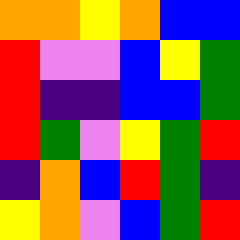[["orange", "orange", "yellow", "orange", "blue", "blue"], ["red", "violet", "violet", "blue", "yellow", "green"], ["red", "indigo", "indigo", "blue", "blue", "green"], ["red", "green", "violet", "yellow", "green", "red"], ["indigo", "orange", "blue", "red", "green", "indigo"], ["yellow", "orange", "violet", "blue", "green", "red"]]